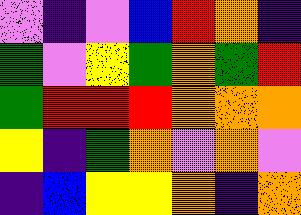[["violet", "indigo", "violet", "blue", "red", "orange", "indigo"], ["green", "violet", "yellow", "green", "orange", "green", "red"], ["green", "red", "red", "red", "orange", "orange", "orange"], ["yellow", "indigo", "green", "orange", "violet", "orange", "violet"], ["indigo", "blue", "yellow", "yellow", "orange", "indigo", "orange"]]